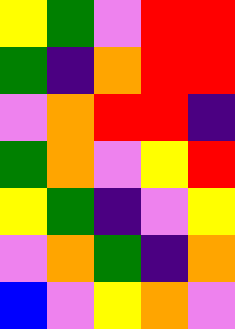[["yellow", "green", "violet", "red", "red"], ["green", "indigo", "orange", "red", "red"], ["violet", "orange", "red", "red", "indigo"], ["green", "orange", "violet", "yellow", "red"], ["yellow", "green", "indigo", "violet", "yellow"], ["violet", "orange", "green", "indigo", "orange"], ["blue", "violet", "yellow", "orange", "violet"]]